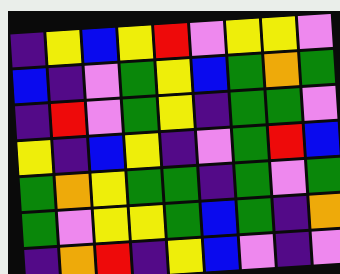[["indigo", "yellow", "blue", "yellow", "red", "violet", "yellow", "yellow", "violet"], ["blue", "indigo", "violet", "green", "yellow", "blue", "green", "orange", "green"], ["indigo", "red", "violet", "green", "yellow", "indigo", "green", "green", "violet"], ["yellow", "indigo", "blue", "yellow", "indigo", "violet", "green", "red", "blue"], ["green", "orange", "yellow", "green", "green", "indigo", "green", "violet", "green"], ["green", "violet", "yellow", "yellow", "green", "blue", "green", "indigo", "orange"], ["indigo", "orange", "red", "indigo", "yellow", "blue", "violet", "indigo", "violet"]]